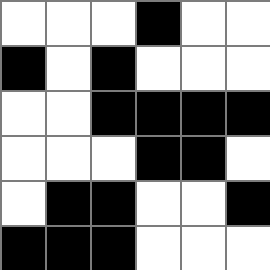[["white", "white", "white", "black", "white", "white"], ["black", "white", "black", "white", "white", "white"], ["white", "white", "black", "black", "black", "black"], ["white", "white", "white", "black", "black", "white"], ["white", "black", "black", "white", "white", "black"], ["black", "black", "black", "white", "white", "white"]]